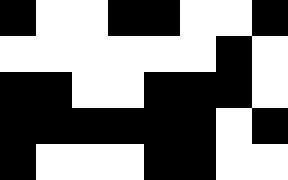[["black", "white", "white", "black", "black", "white", "white", "black"], ["white", "white", "white", "white", "white", "white", "black", "white"], ["black", "black", "white", "white", "black", "black", "black", "white"], ["black", "black", "black", "black", "black", "black", "white", "black"], ["black", "white", "white", "white", "black", "black", "white", "white"]]